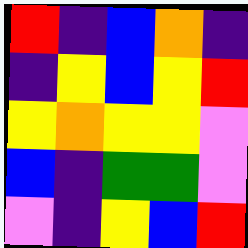[["red", "indigo", "blue", "orange", "indigo"], ["indigo", "yellow", "blue", "yellow", "red"], ["yellow", "orange", "yellow", "yellow", "violet"], ["blue", "indigo", "green", "green", "violet"], ["violet", "indigo", "yellow", "blue", "red"]]